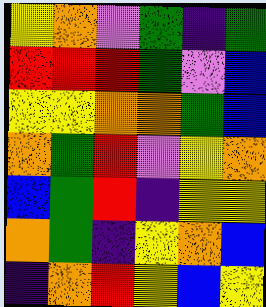[["yellow", "orange", "violet", "green", "indigo", "green"], ["red", "red", "red", "green", "violet", "blue"], ["yellow", "yellow", "orange", "orange", "green", "blue"], ["orange", "green", "red", "violet", "yellow", "orange"], ["blue", "green", "red", "indigo", "yellow", "yellow"], ["orange", "green", "indigo", "yellow", "orange", "blue"], ["indigo", "orange", "red", "yellow", "blue", "yellow"]]